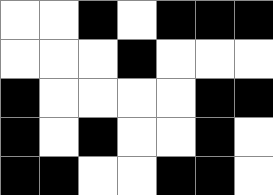[["white", "white", "black", "white", "black", "black", "black"], ["white", "white", "white", "black", "white", "white", "white"], ["black", "white", "white", "white", "white", "black", "black"], ["black", "white", "black", "white", "white", "black", "white"], ["black", "black", "white", "white", "black", "black", "white"]]